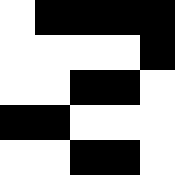[["white", "black", "black", "black", "black"], ["white", "white", "white", "white", "black"], ["white", "white", "black", "black", "white"], ["black", "black", "white", "white", "white"], ["white", "white", "black", "black", "white"]]